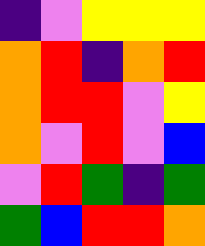[["indigo", "violet", "yellow", "yellow", "yellow"], ["orange", "red", "indigo", "orange", "red"], ["orange", "red", "red", "violet", "yellow"], ["orange", "violet", "red", "violet", "blue"], ["violet", "red", "green", "indigo", "green"], ["green", "blue", "red", "red", "orange"]]